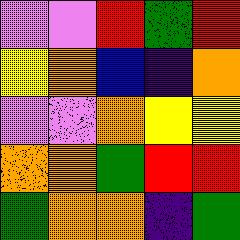[["violet", "violet", "red", "green", "red"], ["yellow", "orange", "blue", "indigo", "orange"], ["violet", "violet", "orange", "yellow", "yellow"], ["orange", "orange", "green", "red", "red"], ["green", "orange", "orange", "indigo", "green"]]